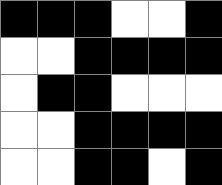[["black", "black", "black", "white", "white", "black"], ["white", "white", "black", "black", "black", "black"], ["white", "black", "black", "white", "white", "white"], ["white", "white", "black", "black", "black", "black"], ["white", "white", "black", "black", "white", "black"]]